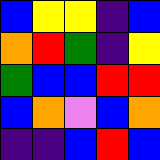[["blue", "yellow", "yellow", "indigo", "blue"], ["orange", "red", "green", "indigo", "yellow"], ["green", "blue", "blue", "red", "red"], ["blue", "orange", "violet", "blue", "orange"], ["indigo", "indigo", "blue", "red", "blue"]]